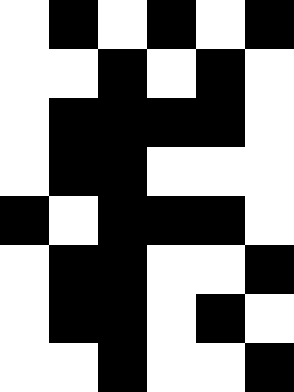[["white", "black", "white", "black", "white", "black"], ["white", "white", "black", "white", "black", "white"], ["white", "black", "black", "black", "black", "white"], ["white", "black", "black", "white", "white", "white"], ["black", "white", "black", "black", "black", "white"], ["white", "black", "black", "white", "white", "black"], ["white", "black", "black", "white", "black", "white"], ["white", "white", "black", "white", "white", "black"]]